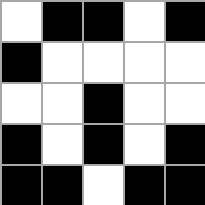[["white", "black", "black", "white", "black"], ["black", "white", "white", "white", "white"], ["white", "white", "black", "white", "white"], ["black", "white", "black", "white", "black"], ["black", "black", "white", "black", "black"]]